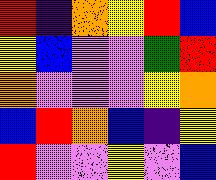[["red", "indigo", "orange", "yellow", "red", "blue"], ["yellow", "blue", "violet", "violet", "green", "red"], ["orange", "violet", "violet", "violet", "yellow", "orange"], ["blue", "red", "orange", "blue", "indigo", "yellow"], ["red", "violet", "violet", "yellow", "violet", "blue"]]